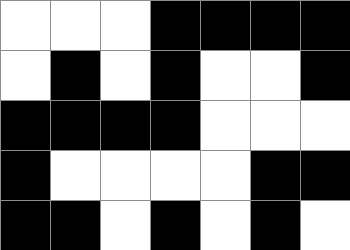[["white", "white", "white", "black", "black", "black", "black"], ["white", "black", "white", "black", "white", "white", "black"], ["black", "black", "black", "black", "white", "white", "white"], ["black", "white", "white", "white", "white", "black", "black"], ["black", "black", "white", "black", "white", "black", "white"]]